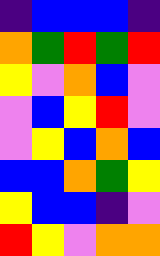[["indigo", "blue", "blue", "blue", "indigo"], ["orange", "green", "red", "green", "red"], ["yellow", "violet", "orange", "blue", "violet"], ["violet", "blue", "yellow", "red", "violet"], ["violet", "yellow", "blue", "orange", "blue"], ["blue", "blue", "orange", "green", "yellow"], ["yellow", "blue", "blue", "indigo", "violet"], ["red", "yellow", "violet", "orange", "orange"]]